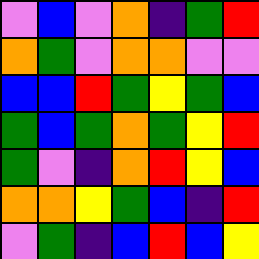[["violet", "blue", "violet", "orange", "indigo", "green", "red"], ["orange", "green", "violet", "orange", "orange", "violet", "violet"], ["blue", "blue", "red", "green", "yellow", "green", "blue"], ["green", "blue", "green", "orange", "green", "yellow", "red"], ["green", "violet", "indigo", "orange", "red", "yellow", "blue"], ["orange", "orange", "yellow", "green", "blue", "indigo", "red"], ["violet", "green", "indigo", "blue", "red", "blue", "yellow"]]